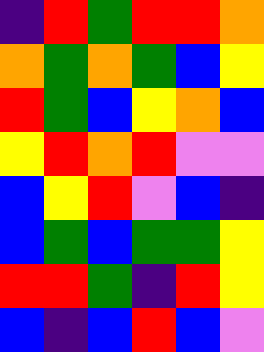[["indigo", "red", "green", "red", "red", "orange"], ["orange", "green", "orange", "green", "blue", "yellow"], ["red", "green", "blue", "yellow", "orange", "blue"], ["yellow", "red", "orange", "red", "violet", "violet"], ["blue", "yellow", "red", "violet", "blue", "indigo"], ["blue", "green", "blue", "green", "green", "yellow"], ["red", "red", "green", "indigo", "red", "yellow"], ["blue", "indigo", "blue", "red", "blue", "violet"]]